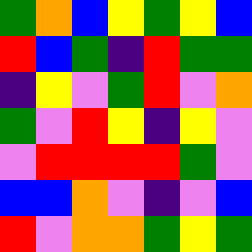[["green", "orange", "blue", "yellow", "green", "yellow", "blue"], ["red", "blue", "green", "indigo", "red", "green", "green"], ["indigo", "yellow", "violet", "green", "red", "violet", "orange"], ["green", "violet", "red", "yellow", "indigo", "yellow", "violet"], ["violet", "red", "red", "red", "red", "green", "violet"], ["blue", "blue", "orange", "violet", "indigo", "violet", "blue"], ["red", "violet", "orange", "orange", "green", "yellow", "green"]]